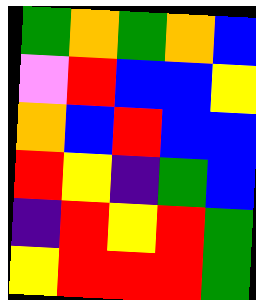[["green", "orange", "green", "orange", "blue"], ["violet", "red", "blue", "blue", "yellow"], ["orange", "blue", "red", "blue", "blue"], ["red", "yellow", "indigo", "green", "blue"], ["indigo", "red", "yellow", "red", "green"], ["yellow", "red", "red", "red", "green"]]